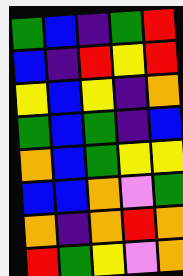[["green", "blue", "indigo", "green", "red"], ["blue", "indigo", "red", "yellow", "red"], ["yellow", "blue", "yellow", "indigo", "orange"], ["green", "blue", "green", "indigo", "blue"], ["orange", "blue", "green", "yellow", "yellow"], ["blue", "blue", "orange", "violet", "green"], ["orange", "indigo", "orange", "red", "orange"], ["red", "green", "yellow", "violet", "orange"]]